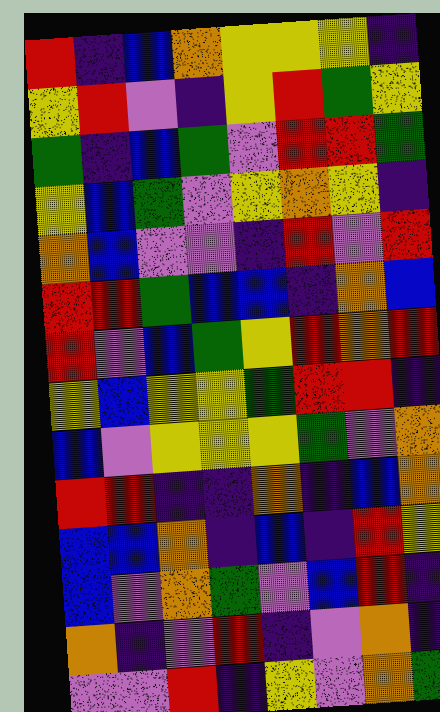[["red", "indigo", "blue", "orange", "yellow", "yellow", "yellow", "indigo"], ["yellow", "red", "violet", "indigo", "yellow", "red", "green", "yellow"], ["green", "indigo", "blue", "green", "violet", "red", "red", "green"], ["yellow", "blue", "green", "violet", "yellow", "orange", "yellow", "indigo"], ["orange", "blue", "violet", "violet", "indigo", "red", "violet", "red"], ["red", "red", "green", "blue", "blue", "indigo", "orange", "blue"], ["red", "violet", "blue", "green", "yellow", "red", "orange", "red"], ["yellow", "blue", "yellow", "yellow", "green", "red", "red", "indigo"], ["blue", "violet", "yellow", "yellow", "yellow", "green", "violet", "orange"], ["red", "red", "indigo", "indigo", "orange", "indigo", "blue", "orange"], ["blue", "blue", "orange", "indigo", "blue", "indigo", "red", "yellow"], ["blue", "violet", "orange", "green", "violet", "blue", "red", "indigo"], ["orange", "indigo", "violet", "red", "indigo", "violet", "orange", "indigo"], ["violet", "violet", "red", "indigo", "yellow", "violet", "orange", "green"]]